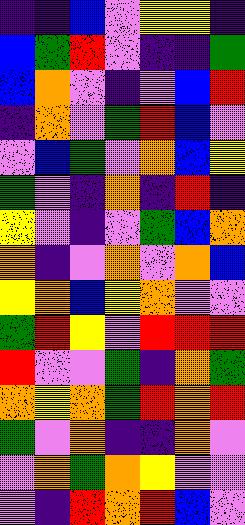[["indigo", "indigo", "blue", "violet", "yellow", "yellow", "indigo"], ["blue", "green", "red", "violet", "indigo", "indigo", "green"], ["blue", "orange", "violet", "indigo", "violet", "blue", "red"], ["indigo", "orange", "violet", "green", "red", "blue", "violet"], ["violet", "blue", "green", "violet", "orange", "blue", "yellow"], ["green", "violet", "indigo", "orange", "indigo", "red", "indigo"], ["yellow", "violet", "indigo", "violet", "green", "blue", "orange"], ["orange", "indigo", "violet", "orange", "violet", "orange", "blue"], ["yellow", "orange", "blue", "yellow", "orange", "violet", "violet"], ["green", "red", "yellow", "violet", "red", "red", "red"], ["red", "violet", "violet", "green", "indigo", "orange", "green"], ["orange", "yellow", "orange", "green", "red", "orange", "red"], ["green", "violet", "orange", "indigo", "indigo", "orange", "violet"], ["violet", "orange", "green", "orange", "yellow", "violet", "violet"], ["violet", "indigo", "red", "orange", "red", "blue", "violet"]]